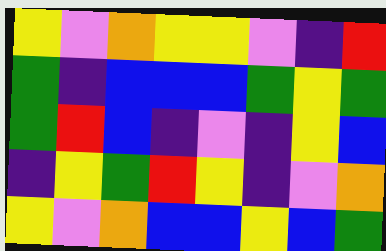[["yellow", "violet", "orange", "yellow", "yellow", "violet", "indigo", "red"], ["green", "indigo", "blue", "blue", "blue", "green", "yellow", "green"], ["green", "red", "blue", "indigo", "violet", "indigo", "yellow", "blue"], ["indigo", "yellow", "green", "red", "yellow", "indigo", "violet", "orange"], ["yellow", "violet", "orange", "blue", "blue", "yellow", "blue", "green"]]